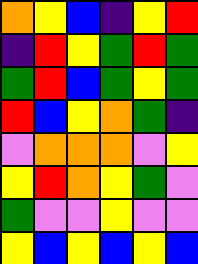[["orange", "yellow", "blue", "indigo", "yellow", "red"], ["indigo", "red", "yellow", "green", "red", "green"], ["green", "red", "blue", "green", "yellow", "green"], ["red", "blue", "yellow", "orange", "green", "indigo"], ["violet", "orange", "orange", "orange", "violet", "yellow"], ["yellow", "red", "orange", "yellow", "green", "violet"], ["green", "violet", "violet", "yellow", "violet", "violet"], ["yellow", "blue", "yellow", "blue", "yellow", "blue"]]